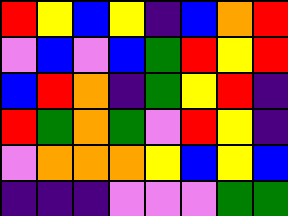[["red", "yellow", "blue", "yellow", "indigo", "blue", "orange", "red"], ["violet", "blue", "violet", "blue", "green", "red", "yellow", "red"], ["blue", "red", "orange", "indigo", "green", "yellow", "red", "indigo"], ["red", "green", "orange", "green", "violet", "red", "yellow", "indigo"], ["violet", "orange", "orange", "orange", "yellow", "blue", "yellow", "blue"], ["indigo", "indigo", "indigo", "violet", "violet", "violet", "green", "green"]]